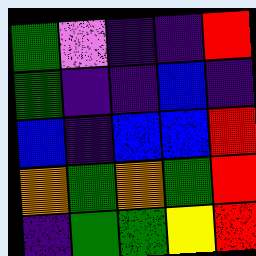[["green", "violet", "indigo", "indigo", "red"], ["green", "indigo", "indigo", "blue", "indigo"], ["blue", "indigo", "blue", "blue", "red"], ["orange", "green", "orange", "green", "red"], ["indigo", "green", "green", "yellow", "red"]]